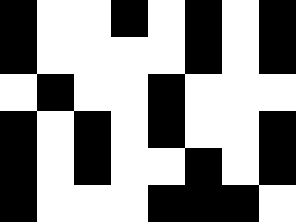[["black", "white", "white", "black", "white", "black", "white", "black"], ["black", "white", "white", "white", "white", "black", "white", "black"], ["white", "black", "white", "white", "black", "white", "white", "white"], ["black", "white", "black", "white", "black", "white", "white", "black"], ["black", "white", "black", "white", "white", "black", "white", "black"], ["black", "white", "white", "white", "black", "black", "black", "white"]]